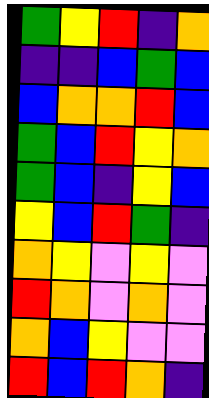[["green", "yellow", "red", "indigo", "orange"], ["indigo", "indigo", "blue", "green", "blue"], ["blue", "orange", "orange", "red", "blue"], ["green", "blue", "red", "yellow", "orange"], ["green", "blue", "indigo", "yellow", "blue"], ["yellow", "blue", "red", "green", "indigo"], ["orange", "yellow", "violet", "yellow", "violet"], ["red", "orange", "violet", "orange", "violet"], ["orange", "blue", "yellow", "violet", "violet"], ["red", "blue", "red", "orange", "indigo"]]